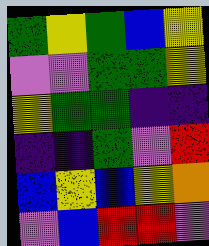[["green", "yellow", "green", "blue", "yellow"], ["violet", "violet", "green", "green", "yellow"], ["yellow", "green", "green", "indigo", "indigo"], ["indigo", "indigo", "green", "violet", "red"], ["blue", "yellow", "blue", "yellow", "orange"], ["violet", "blue", "red", "red", "violet"]]